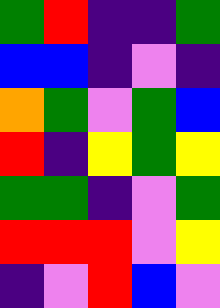[["green", "red", "indigo", "indigo", "green"], ["blue", "blue", "indigo", "violet", "indigo"], ["orange", "green", "violet", "green", "blue"], ["red", "indigo", "yellow", "green", "yellow"], ["green", "green", "indigo", "violet", "green"], ["red", "red", "red", "violet", "yellow"], ["indigo", "violet", "red", "blue", "violet"]]